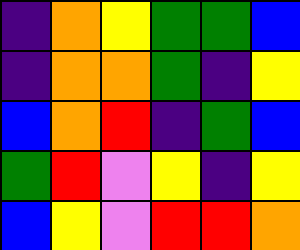[["indigo", "orange", "yellow", "green", "green", "blue"], ["indigo", "orange", "orange", "green", "indigo", "yellow"], ["blue", "orange", "red", "indigo", "green", "blue"], ["green", "red", "violet", "yellow", "indigo", "yellow"], ["blue", "yellow", "violet", "red", "red", "orange"]]